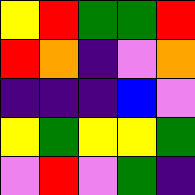[["yellow", "red", "green", "green", "red"], ["red", "orange", "indigo", "violet", "orange"], ["indigo", "indigo", "indigo", "blue", "violet"], ["yellow", "green", "yellow", "yellow", "green"], ["violet", "red", "violet", "green", "indigo"]]